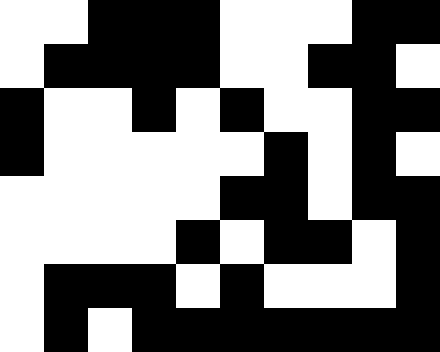[["white", "white", "black", "black", "black", "white", "white", "white", "black", "black"], ["white", "black", "black", "black", "black", "white", "white", "black", "black", "white"], ["black", "white", "white", "black", "white", "black", "white", "white", "black", "black"], ["black", "white", "white", "white", "white", "white", "black", "white", "black", "white"], ["white", "white", "white", "white", "white", "black", "black", "white", "black", "black"], ["white", "white", "white", "white", "black", "white", "black", "black", "white", "black"], ["white", "black", "black", "black", "white", "black", "white", "white", "white", "black"], ["white", "black", "white", "black", "black", "black", "black", "black", "black", "black"]]